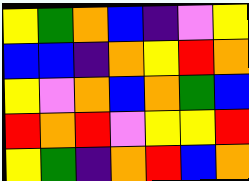[["yellow", "green", "orange", "blue", "indigo", "violet", "yellow"], ["blue", "blue", "indigo", "orange", "yellow", "red", "orange"], ["yellow", "violet", "orange", "blue", "orange", "green", "blue"], ["red", "orange", "red", "violet", "yellow", "yellow", "red"], ["yellow", "green", "indigo", "orange", "red", "blue", "orange"]]